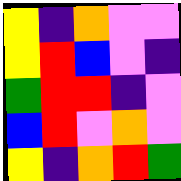[["yellow", "indigo", "orange", "violet", "violet"], ["yellow", "red", "blue", "violet", "indigo"], ["green", "red", "red", "indigo", "violet"], ["blue", "red", "violet", "orange", "violet"], ["yellow", "indigo", "orange", "red", "green"]]